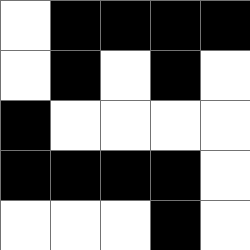[["white", "black", "black", "black", "black"], ["white", "black", "white", "black", "white"], ["black", "white", "white", "white", "white"], ["black", "black", "black", "black", "white"], ["white", "white", "white", "black", "white"]]